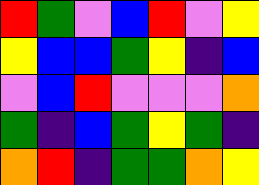[["red", "green", "violet", "blue", "red", "violet", "yellow"], ["yellow", "blue", "blue", "green", "yellow", "indigo", "blue"], ["violet", "blue", "red", "violet", "violet", "violet", "orange"], ["green", "indigo", "blue", "green", "yellow", "green", "indigo"], ["orange", "red", "indigo", "green", "green", "orange", "yellow"]]